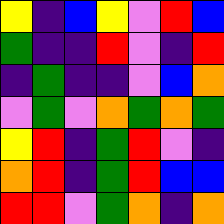[["yellow", "indigo", "blue", "yellow", "violet", "red", "blue"], ["green", "indigo", "indigo", "red", "violet", "indigo", "red"], ["indigo", "green", "indigo", "indigo", "violet", "blue", "orange"], ["violet", "green", "violet", "orange", "green", "orange", "green"], ["yellow", "red", "indigo", "green", "red", "violet", "indigo"], ["orange", "red", "indigo", "green", "red", "blue", "blue"], ["red", "red", "violet", "green", "orange", "indigo", "orange"]]